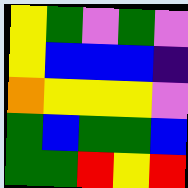[["yellow", "green", "violet", "green", "violet"], ["yellow", "blue", "blue", "blue", "indigo"], ["orange", "yellow", "yellow", "yellow", "violet"], ["green", "blue", "green", "green", "blue"], ["green", "green", "red", "yellow", "red"]]